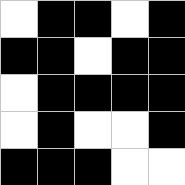[["white", "black", "black", "white", "black"], ["black", "black", "white", "black", "black"], ["white", "black", "black", "black", "black"], ["white", "black", "white", "white", "black"], ["black", "black", "black", "white", "white"]]